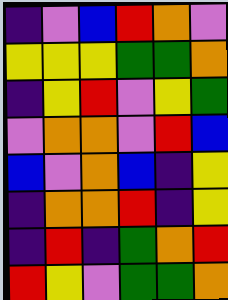[["indigo", "violet", "blue", "red", "orange", "violet"], ["yellow", "yellow", "yellow", "green", "green", "orange"], ["indigo", "yellow", "red", "violet", "yellow", "green"], ["violet", "orange", "orange", "violet", "red", "blue"], ["blue", "violet", "orange", "blue", "indigo", "yellow"], ["indigo", "orange", "orange", "red", "indigo", "yellow"], ["indigo", "red", "indigo", "green", "orange", "red"], ["red", "yellow", "violet", "green", "green", "orange"]]